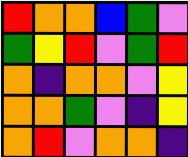[["red", "orange", "orange", "blue", "green", "violet"], ["green", "yellow", "red", "violet", "green", "red"], ["orange", "indigo", "orange", "orange", "violet", "yellow"], ["orange", "orange", "green", "violet", "indigo", "yellow"], ["orange", "red", "violet", "orange", "orange", "indigo"]]